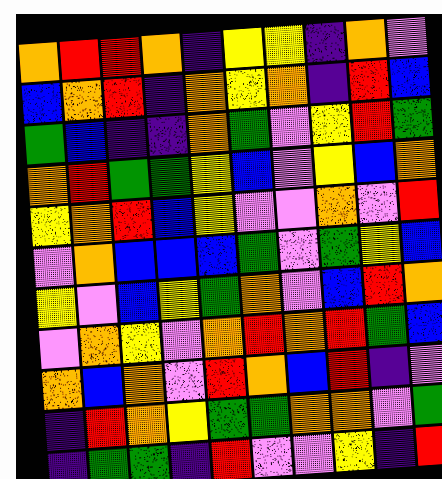[["orange", "red", "red", "orange", "indigo", "yellow", "yellow", "indigo", "orange", "violet"], ["blue", "orange", "red", "indigo", "orange", "yellow", "orange", "indigo", "red", "blue"], ["green", "blue", "indigo", "indigo", "orange", "green", "violet", "yellow", "red", "green"], ["orange", "red", "green", "green", "yellow", "blue", "violet", "yellow", "blue", "orange"], ["yellow", "orange", "red", "blue", "yellow", "violet", "violet", "orange", "violet", "red"], ["violet", "orange", "blue", "blue", "blue", "green", "violet", "green", "yellow", "blue"], ["yellow", "violet", "blue", "yellow", "green", "orange", "violet", "blue", "red", "orange"], ["violet", "orange", "yellow", "violet", "orange", "red", "orange", "red", "green", "blue"], ["orange", "blue", "orange", "violet", "red", "orange", "blue", "red", "indigo", "violet"], ["indigo", "red", "orange", "yellow", "green", "green", "orange", "orange", "violet", "green"], ["indigo", "green", "green", "indigo", "red", "violet", "violet", "yellow", "indigo", "red"]]